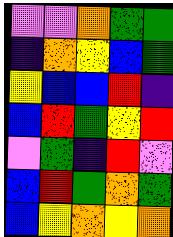[["violet", "violet", "orange", "green", "green"], ["indigo", "orange", "yellow", "blue", "green"], ["yellow", "blue", "blue", "red", "indigo"], ["blue", "red", "green", "yellow", "red"], ["violet", "green", "indigo", "red", "violet"], ["blue", "red", "green", "orange", "green"], ["blue", "yellow", "orange", "yellow", "orange"]]